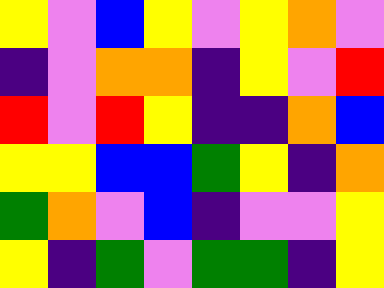[["yellow", "violet", "blue", "yellow", "violet", "yellow", "orange", "violet"], ["indigo", "violet", "orange", "orange", "indigo", "yellow", "violet", "red"], ["red", "violet", "red", "yellow", "indigo", "indigo", "orange", "blue"], ["yellow", "yellow", "blue", "blue", "green", "yellow", "indigo", "orange"], ["green", "orange", "violet", "blue", "indigo", "violet", "violet", "yellow"], ["yellow", "indigo", "green", "violet", "green", "green", "indigo", "yellow"]]